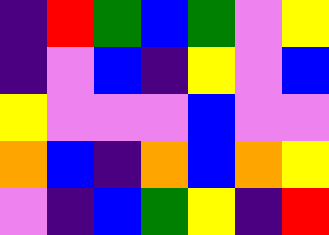[["indigo", "red", "green", "blue", "green", "violet", "yellow"], ["indigo", "violet", "blue", "indigo", "yellow", "violet", "blue"], ["yellow", "violet", "violet", "violet", "blue", "violet", "violet"], ["orange", "blue", "indigo", "orange", "blue", "orange", "yellow"], ["violet", "indigo", "blue", "green", "yellow", "indigo", "red"]]